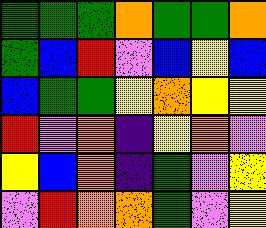[["green", "green", "green", "orange", "green", "green", "orange"], ["green", "blue", "red", "violet", "blue", "yellow", "blue"], ["blue", "green", "green", "yellow", "orange", "yellow", "yellow"], ["red", "violet", "orange", "indigo", "yellow", "orange", "violet"], ["yellow", "blue", "orange", "indigo", "green", "violet", "yellow"], ["violet", "red", "orange", "orange", "green", "violet", "yellow"]]